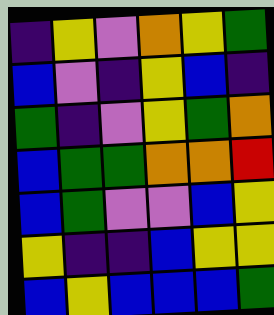[["indigo", "yellow", "violet", "orange", "yellow", "green"], ["blue", "violet", "indigo", "yellow", "blue", "indigo"], ["green", "indigo", "violet", "yellow", "green", "orange"], ["blue", "green", "green", "orange", "orange", "red"], ["blue", "green", "violet", "violet", "blue", "yellow"], ["yellow", "indigo", "indigo", "blue", "yellow", "yellow"], ["blue", "yellow", "blue", "blue", "blue", "green"]]